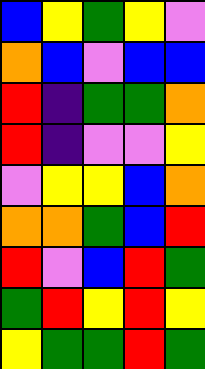[["blue", "yellow", "green", "yellow", "violet"], ["orange", "blue", "violet", "blue", "blue"], ["red", "indigo", "green", "green", "orange"], ["red", "indigo", "violet", "violet", "yellow"], ["violet", "yellow", "yellow", "blue", "orange"], ["orange", "orange", "green", "blue", "red"], ["red", "violet", "blue", "red", "green"], ["green", "red", "yellow", "red", "yellow"], ["yellow", "green", "green", "red", "green"]]